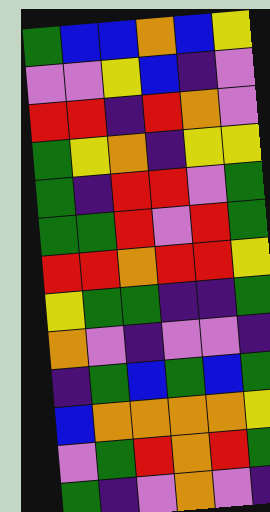[["green", "blue", "blue", "orange", "blue", "yellow"], ["violet", "violet", "yellow", "blue", "indigo", "violet"], ["red", "red", "indigo", "red", "orange", "violet"], ["green", "yellow", "orange", "indigo", "yellow", "yellow"], ["green", "indigo", "red", "red", "violet", "green"], ["green", "green", "red", "violet", "red", "green"], ["red", "red", "orange", "red", "red", "yellow"], ["yellow", "green", "green", "indigo", "indigo", "green"], ["orange", "violet", "indigo", "violet", "violet", "indigo"], ["indigo", "green", "blue", "green", "blue", "green"], ["blue", "orange", "orange", "orange", "orange", "yellow"], ["violet", "green", "red", "orange", "red", "green"], ["green", "indigo", "violet", "orange", "violet", "indigo"]]